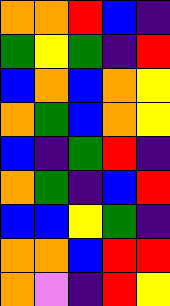[["orange", "orange", "red", "blue", "indigo"], ["green", "yellow", "green", "indigo", "red"], ["blue", "orange", "blue", "orange", "yellow"], ["orange", "green", "blue", "orange", "yellow"], ["blue", "indigo", "green", "red", "indigo"], ["orange", "green", "indigo", "blue", "red"], ["blue", "blue", "yellow", "green", "indigo"], ["orange", "orange", "blue", "red", "red"], ["orange", "violet", "indigo", "red", "yellow"]]